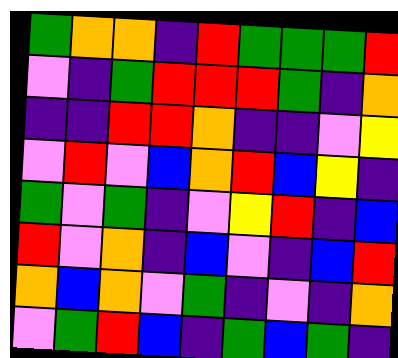[["green", "orange", "orange", "indigo", "red", "green", "green", "green", "red"], ["violet", "indigo", "green", "red", "red", "red", "green", "indigo", "orange"], ["indigo", "indigo", "red", "red", "orange", "indigo", "indigo", "violet", "yellow"], ["violet", "red", "violet", "blue", "orange", "red", "blue", "yellow", "indigo"], ["green", "violet", "green", "indigo", "violet", "yellow", "red", "indigo", "blue"], ["red", "violet", "orange", "indigo", "blue", "violet", "indigo", "blue", "red"], ["orange", "blue", "orange", "violet", "green", "indigo", "violet", "indigo", "orange"], ["violet", "green", "red", "blue", "indigo", "green", "blue", "green", "indigo"]]